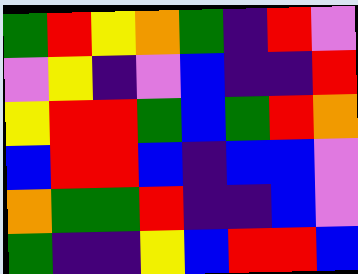[["green", "red", "yellow", "orange", "green", "indigo", "red", "violet"], ["violet", "yellow", "indigo", "violet", "blue", "indigo", "indigo", "red"], ["yellow", "red", "red", "green", "blue", "green", "red", "orange"], ["blue", "red", "red", "blue", "indigo", "blue", "blue", "violet"], ["orange", "green", "green", "red", "indigo", "indigo", "blue", "violet"], ["green", "indigo", "indigo", "yellow", "blue", "red", "red", "blue"]]